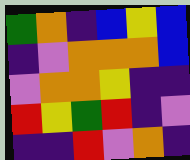[["green", "orange", "indigo", "blue", "yellow", "blue"], ["indigo", "violet", "orange", "orange", "orange", "blue"], ["violet", "orange", "orange", "yellow", "indigo", "indigo"], ["red", "yellow", "green", "red", "indigo", "violet"], ["indigo", "indigo", "red", "violet", "orange", "indigo"]]